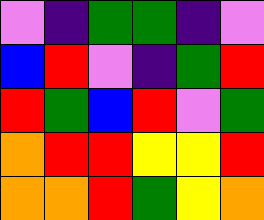[["violet", "indigo", "green", "green", "indigo", "violet"], ["blue", "red", "violet", "indigo", "green", "red"], ["red", "green", "blue", "red", "violet", "green"], ["orange", "red", "red", "yellow", "yellow", "red"], ["orange", "orange", "red", "green", "yellow", "orange"]]